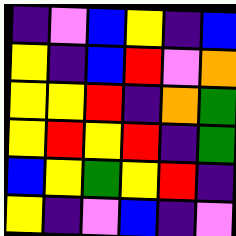[["indigo", "violet", "blue", "yellow", "indigo", "blue"], ["yellow", "indigo", "blue", "red", "violet", "orange"], ["yellow", "yellow", "red", "indigo", "orange", "green"], ["yellow", "red", "yellow", "red", "indigo", "green"], ["blue", "yellow", "green", "yellow", "red", "indigo"], ["yellow", "indigo", "violet", "blue", "indigo", "violet"]]